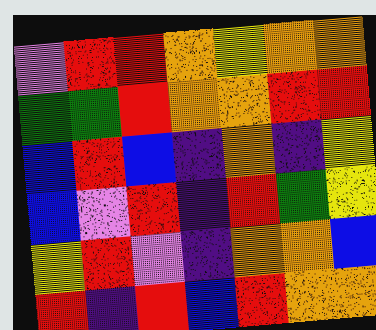[["violet", "red", "red", "orange", "yellow", "orange", "orange"], ["green", "green", "red", "orange", "orange", "red", "red"], ["blue", "red", "blue", "indigo", "orange", "indigo", "yellow"], ["blue", "violet", "red", "indigo", "red", "green", "yellow"], ["yellow", "red", "violet", "indigo", "orange", "orange", "blue"], ["red", "indigo", "red", "blue", "red", "orange", "orange"]]